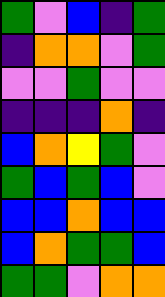[["green", "violet", "blue", "indigo", "green"], ["indigo", "orange", "orange", "violet", "green"], ["violet", "violet", "green", "violet", "violet"], ["indigo", "indigo", "indigo", "orange", "indigo"], ["blue", "orange", "yellow", "green", "violet"], ["green", "blue", "green", "blue", "violet"], ["blue", "blue", "orange", "blue", "blue"], ["blue", "orange", "green", "green", "blue"], ["green", "green", "violet", "orange", "orange"]]